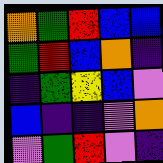[["orange", "green", "red", "blue", "blue"], ["green", "red", "blue", "orange", "indigo"], ["indigo", "green", "yellow", "blue", "violet"], ["blue", "indigo", "indigo", "violet", "orange"], ["violet", "green", "red", "violet", "indigo"]]